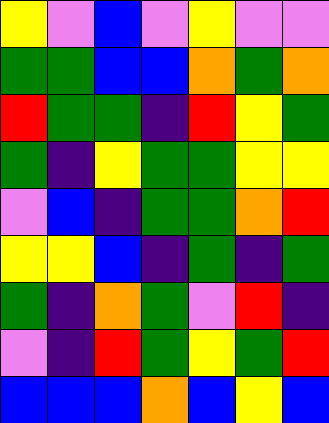[["yellow", "violet", "blue", "violet", "yellow", "violet", "violet"], ["green", "green", "blue", "blue", "orange", "green", "orange"], ["red", "green", "green", "indigo", "red", "yellow", "green"], ["green", "indigo", "yellow", "green", "green", "yellow", "yellow"], ["violet", "blue", "indigo", "green", "green", "orange", "red"], ["yellow", "yellow", "blue", "indigo", "green", "indigo", "green"], ["green", "indigo", "orange", "green", "violet", "red", "indigo"], ["violet", "indigo", "red", "green", "yellow", "green", "red"], ["blue", "blue", "blue", "orange", "blue", "yellow", "blue"]]